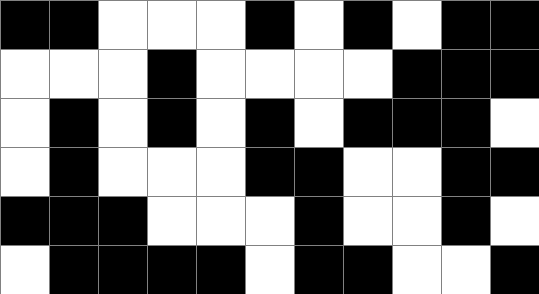[["black", "black", "white", "white", "white", "black", "white", "black", "white", "black", "black"], ["white", "white", "white", "black", "white", "white", "white", "white", "black", "black", "black"], ["white", "black", "white", "black", "white", "black", "white", "black", "black", "black", "white"], ["white", "black", "white", "white", "white", "black", "black", "white", "white", "black", "black"], ["black", "black", "black", "white", "white", "white", "black", "white", "white", "black", "white"], ["white", "black", "black", "black", "black", "white", "black", "black", "white", "white", "black"]]